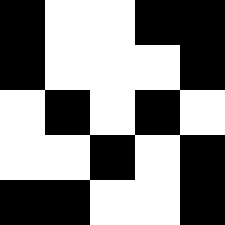[["black", "white", "white", "black", "black"], ["black", "white", "white", "white", "black"], ["white", "black", "white", "black", "white"], ["white", "white", "black", "white", "black"], ["black", "black", "white", "white", "black"]]